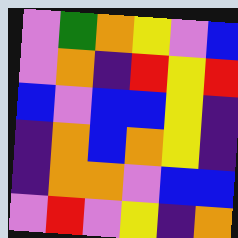[["violet", "green", "orange", "yellow", "violet", "blue"], ["violet", "orange", "indigo", "red", "yellow", "red"], ["blue", "violet", "blue", "blue", "yellow", "indigo"], ["indigo", "orange", "blue", "orange", "yellow", "indigo"], ["indigo", "orange", "orange", "violet", "blue", "blue"], ["violet", "red", "violet", "yellow", "indigo", "orange"]]